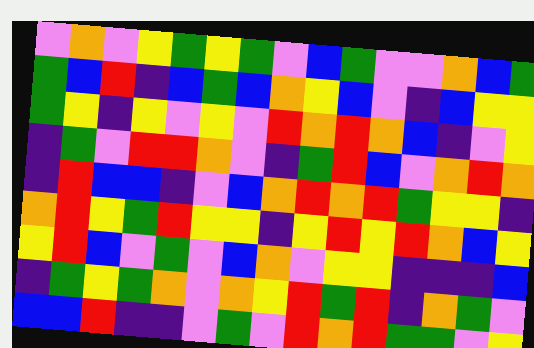[["violet", "orange", "violet", "yellow", "green", "yellow", "green", "violet", "blue", "green", "violet", "violet", "orange", "blue", "green"], ["green", "blue", "red", "indigo", "blue", "green", "blue", "orange", "yellow", "blue", "violet", "indigo", "blue", "yellow", "yellow"], ["green", "yellow", "indigo", "yellow", "violet", "yellow", "violet", "red", "orange", "red", "orange", "blue", "indigo", "violet", "yellow"], ["indigo", "green", "violet", "red", "red", "orange", "violet", "indigo", "green", "red", "blue", "violet", "orange", "red", "orange"], ["indigo", "red", "blue", "blue", "indigo", "violet", "blue", "orange", "red", "orange", "red", "green", "yellow", "yellow", "indigo"], ["orange", "red", "yellow", "green", "red", "yellow", "yellow", "indigo", "yellow", "red", "yellow", "red", "orange", "blue", "yellow"], ["yellow", "red", "blue", "violet", "green", "violet", "blue", "orange", "violet", "yellow", "yellow", "indigo", "indigo", "indigo", "blue"], ["indigo", "green", "yellow", "green", "orange", "violet", "orange", "yellow", "red", "green", "red", "indigo", "orange", "green", "violet"], ["blue", "blue", "red", "indigo", "indigo", "violet", "green", "violet", "red", "orange", "red", "green", "green", "violet", "yellow"]]